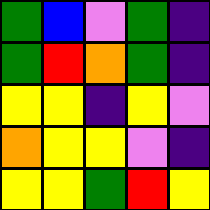[["green", "blue", "violet", "green", "indigo"], ["green", "red", "orange", "green", "indigo"], ["yellow", "yellow", "indigo", "yellow", "violet"], ["orange", "yellow", "yellow", "violet", "indigo"], ["yellow", "yellow", "green", "red", "yellow"]]